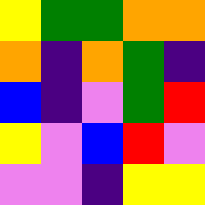[["yellow", "green", "green", "orange", "orange"], ["orange", "indigo", "orange", "green", "indigo"], ["blue", "indigo", "violet", "green", "red"], ["yellow", "violet", "blue", "red", "violet"], ["violet", "violet", "indigo", "yellow", "yellow"]]